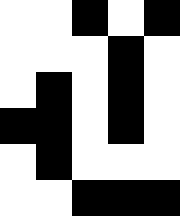[["white", "white", "black", "white", "black"], ["white", "white", "white", "black", "white"], ["white", "black", "white", "black", "white"], ["black", "black", "white", "black", "white"], ["white", "black", "white", "white", "white"], ["white", "white", "black", "black", "black"]]